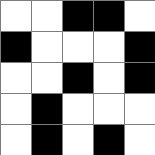[["white", "white", "black", "black", "white"], ["black", "white", "white", "white", "black"], ["white", "white", "black", "white", "black"], ["white", "black", "white", "white", "white"], ["white", "black", "white", "black", "white"]]